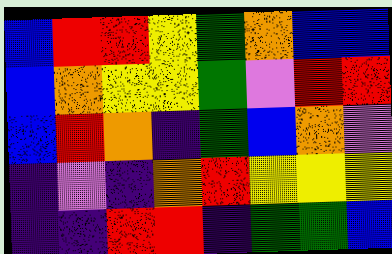[["blue", "red", "red", "yellow", "green", "orange", "blue", "blue"], ["blue", "orange", "yellow", "yellow", "green", "violet", "red", "red"], ["blue", "red", "orange", "indigo", "green", "blue", "orange", "violet"], ["indigo", "violet", "indigo", "orange", "red", "yellow", "yellow", "yellow"], ["indigo", "indigo", "red", "red", "indigo", "green", "green", "blue"]]